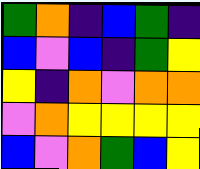[["green", "orange", "indigo", "blue", "green", "indigo"], ["blue", "violet", "blue", "indigo", "green", "yellow"], ["yellow", "indigo", "orange", "violet", "orange", "orange"], ["violet", "orange", "yellow", "yellow", "yellow", "yellow"], ["blue", "violet", "orange", "green", "blue", "yellow"]]